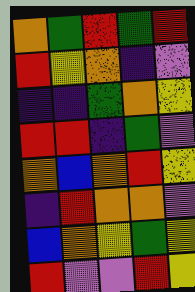[["orange", "green", "red", "green", "red"], ["red", "yellow", "orange", "indigo", "violet"], ["indigo", "indigo", "green", "orange", "yellow"], ["red", "red", "indigo", "green", "violet"], ["orange", "blue", "orange", "red", "yellow"], ["indigo", "red", "orange", "orange", "violet"], ["blue", "orange", "yellow", "green", "yellow"], ["red", "violet", "violet", "red", "yellow"]]